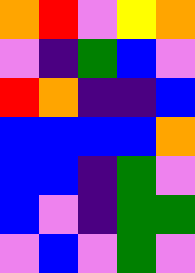[["orange", "red", "violet", "yellow", "orange"], ["violet", "indigo", "green", "blue", "violet"], ["red", "orange", "indigo", "indigo", "blue"], ["blue", "blue", "blue", "blue", "orange"], ["blue", "blue", "indigo", "green", "violet"], ["blue", "violet", "indigo", "green", "green"], ["violet", "blue", "violet", "green", "violet"]]